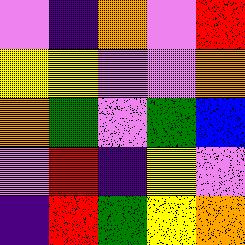[["violet", "indigo", "orange", "violet", "red"], ["yellow", "yellow", "violet", "violet", "orange"], ["orange", "green", "violet", "green", "blue"], ["violet", "red", "indigo", "yellow", "violet"], ["indigo", "red", "green", "yellow", "orange"]]